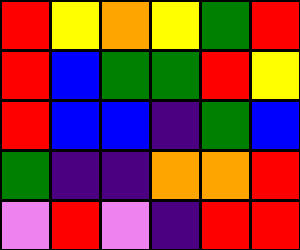[["red", "yellow", "orange", "yellow", "green", "red"], ["red", "blue", "green", "green", "red", "yellow"], ["red", "blue", "blue", "indigo", "green", "blue"], ["green", "indigo", "indigo", "orange", "orange", "red"], ["violet", "red", "violet", "indigo", "red", "red"]]